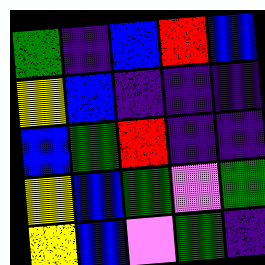[["green", "indigo", "blue", "red", "blue"], ["yellow", "blue", "indigo", "indigo", "indigo"], ["blue", "green", "red", "indigo", "indigo"], ["yellow", "blue", "green", "violet", "green"], ["yellow", "blue", "violet", "green", "indigo"]]